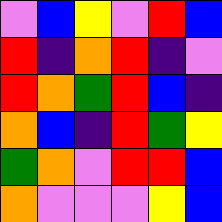[["violet", "blue", "yellow", "violet", "red", "blue"], ["red", "indigo", "orange", "red", "indigo", "violet"], ["red", "orange", "green", "red", "blue", "indigo"], ["orange", "blue", "indigo", "red", "green", "yellow"], ["green", "orange", "violet", "red", "red", "blue"], ["orange", "violet", "violet", "violet", "yellow", "blue"]]